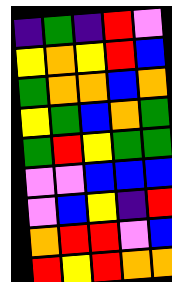[["indigo", "green", "indigo", "red", "violet"], ["yellow", "orange", "yellow", "red", "blue"], ["green", "orange", "orange", "blue", "orange"], ["yellow", "green", "blue", "orange", "green"], ["green", "red", "yellow", "green", "green"], ["violet", "violet", "blue", "blue", "blue"], ["violet", "blue", "yellow", "indigo", "red"], ["orange", "red", "red", "violet", "blue"], ["red", "yellow", "red", "orange", "orange"]]